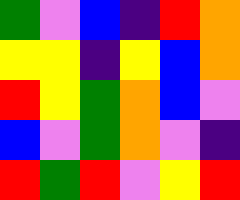[["green", "violet", "blue", "indigo", "red", "orange"], ["yellow", "yellow", "indigo", "yellow", "blue", "orange"], ["red", "yellow", "green", "orange", "blue", "violet"], ["blue", "violet", "green", "orange", "violet", "indigo"], ["red", "green", "red", "violet", "yellow", "red"]]